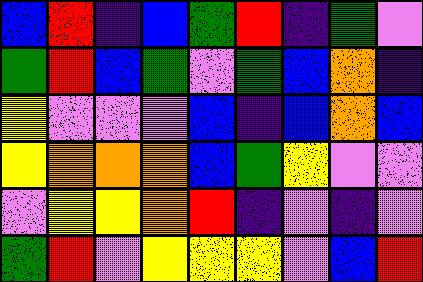[["blue", "red", "indigo", "blue", "green", "red", "indigo", "green", "violet"], ["green", "red", "blue", "green", "violet", "green", "blue", "orange", "indigo"], ["yellow", "violet", "violet", "violet", "blue", "indigo", "blue", "orange", "blue"], ["yellow", "orange", "orange", "orange", "blue", "green", "yellow", "violet", "violet"], ["violet", "yellow", "yellow", "orange", "red", "indigo", "violet", "indigo", "violet"], ["green", "red", "violet", "yellow", "yellow", "yellow", "violet", "blue", "red"]]